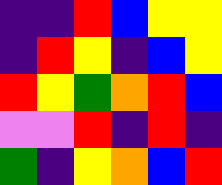[["indigo", "indigo", "red", "blue", "yellow", "yellow"], ["indigo", "red", "yellow", "indigo", "blue", "yellow"], ["red", "yellow", "green", "orange", "red", "blue"], ["violet", "violet", "red", "indigo", "red", "indigo"], ["green", "indigo", "yellow", "orange", "blue", "red"]]